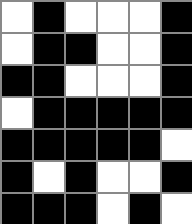[["white", "black", "white", "white", "white", "black"], ["white", "black", "black", "white", "white", "black"], ["black", "black", "white", "white", "white", "black"], ["white", "black", "black", "black", "black", "black"], ["black", "black", "black", "black", "black", "white"], ["black", "white", "black", "white", "white", "black"], ["black", "black", "black", "white", "black", "white"]]